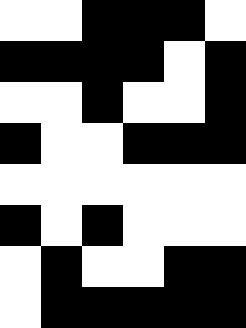[["white", "white", "black", "black", "black", "white"], ["black", "black", "black", "black", "white", "black"], ["white", "white", "black", "white", "white", "black"], ["black", "white", "white", "black", "black", "black"], ["white", "white", "white", "white", "white", "white"], ["black", "white", "black", "white", "white", "white"], ["white", "black", "white", "white", "black", "black"], ["white", "black", "black", "black", "black", "black"]]